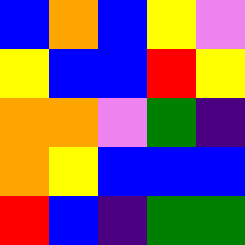[["blue", "orange", "blue", "yellow", "violet"], ["yellow", "blue", "blue", "red", "yellow"], ["orange", "orange", "violet", "green", "indigo"], ["orange", "yellow", "blue", "blue", "blue"], ["red", "blue", "indigo", "green", "green"]]